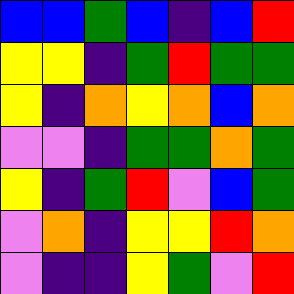[["blue", "blue", "green", "blue", "indigo", "blue", "red"], ["yellow", "yellow", "indigo", "green", "red", "green", "green"], ["yellow", "indigo", "orange", "yellow", "orange", "blue", "orange"], ["violet", "violet", "indigo", "green", "green", "orange", "green"], ["yellow", "indigo", "green", "red", "violet", "blue", "green"], ["violet", "orange", "indigo", "yellow", "yellow", "red", "orange"], ["violet", "indigo", "indigo", "yellow", "green", "violet", "red"]]